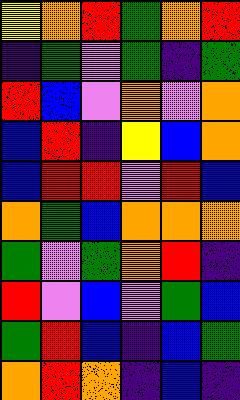[["yellow", "orange", "red", "green", "orange", "red"], ["indigo", "green", "violet", "green", "indigo", "green"], ["red", "blue", "violet", "orange", "violet", "orange"], ["blue", "red", "indigo", "yellow", "blue", "orange"], ["blue", "red", "red", "violet", "red", "blue"], ["orange", "green", "blue", "orange", "orange", "orange"], ["green", "violet", "green", "orange", "red", "indigo"], ["red", "violet", "blue", "violet", "green", "blue"], ["green", "red", "blue", "indigo", "blue", "green"], ["orange", "red", "orange", "indigo", "blue", "indigo"]]